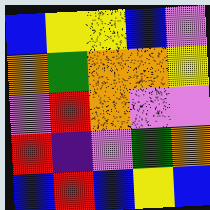[["blue", "yellow", "yellow", "blue", "violet"], ["orange", "green", "orange", "orange", "yellow"], ["violet", "red", "orange", "violet", "violet"], ["red", "indigo", "violet", "green", "orange"], ["blue", "red", "blue", "yellow", "blue"]]